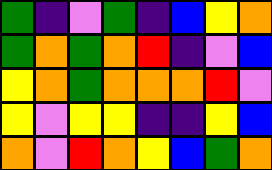[["green", "indigo", "violet", "green", "indigo", "blue", "yellow", "orange"], ["green", "orange", "green", "orange", "red", "indigo", "violet", "blue"], ["yellow", "orange", "green", "orange", "orange", "orange", "red", "violet"], ["yellow", "violet", "yellow", "yellow", "indigo", "indigo", "yellow", "blue"], ["orange", "violet", "red", "orange", "yellow", "blue", "green", "orange"]]